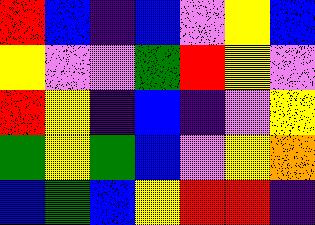[["red", "blue", "indigo", "blue", "violet", "yellow", "blue"], ["yellow", "violet", "violet", "green", "red", "yellow", "violet"], ["red", "yellow", "indigo", "blue", "indigo", "violet", "yellow"], ["green", "yellow", "green", "blue", "violet", "yellow", "orange"], ["blue", "green", "blue", "yellow", "red", "red", "indigo"]]